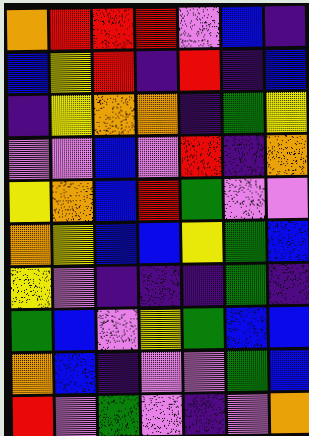[["orange", "red", "red", "red", "violet", "blue", "indigo"], ["blue", "yellow", "red", "indigo", "red", "indigo", "blue"], ["indigo", "yellow", "orange", "orange", "indigo", "green", "yellow"], ["violet", "violet", "blue", "violet", "red", "indigo", "orange"], ["yellow", "orange", "blue", "red", "green", "violet", "violet"], ["orange", "yellow", "blue", "blue", "yellow", "green", "blue"], ["yellow", "violet", "indigo", "indigo", "indigo", "green", "indigo"], ["green", "blue", "violet", "yellow", "green", "blue", "blue"], ["orange", "blue", "indigo", "violet", "violet", "green", "blue"], ["red", "violet", "green", "violet", "indigo", "violet", "orange"]]